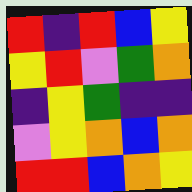[["red", "indigo", "red", "blue", "yellow"], ["yellow", "red", "violet", "green", "orange"], ["indigo", "yellow", "green", "indigo", "indigo"], ["violet", "yellow", "orange", "blue", "orange"], ["red", "red", "blue", "orange", "yellow"]]